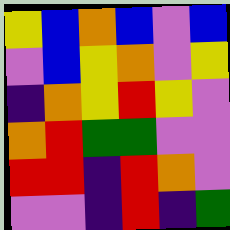[["yellow", "blue", "orange", "blue", "violet", "blue"], ["violet", "blue", "yellow", "orange", "violet", "yellow"], ["indigo", "orange", "yellow", "red", "yellow", "violet"], ["orange", "red", "green", "green", "violet", "violet"], ["red", "red", "indigo", "red", "orange", "violet"], ["violet", "violet", "indigo", "red", "indigo", "green"]]